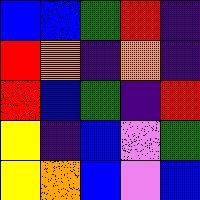[["blue", "blue", "green", "red", "indigo"], ["red", "orange", "indigo", "orange", "indigo"], ["red", "blue", "green", "indigo", "red"], ["yellow", "indigo", "blue", "violet", "green"], ["yellow", "orange", "blue", "violet", "blue"]]